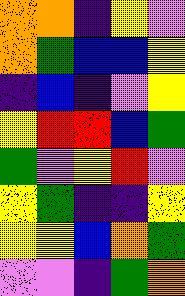[["orange", "orange", "indigo", "yellow", "violet"], ["orange", "green", "blue", "blue", "yellow"], ["indigo", "blue", "indigo", "violet", "yellow"], ["yellow", "red", "red", "blue", "green"], ["green", "violet", "yellow", "red", "violet"], ["yellow", "green", "indigo", "indigo", "yellow"], ["yellow", "yellow", "blue", "orange", "green"], ["violet", "violet", "indigo", "green", "orange"]]